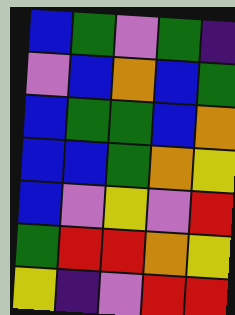[["blue", "green", "violet", "green", "indigo"], ["violet", "blue", "orange", "blue", "green"], ["blue", "green", "green", "blue", "orange"], ["blue", "blue", "green", "orange", "yellow"], ["blue", "violet", "yellow", "violet", "red"], ["green", "red", "red", "orange", "yellow"], ["yellow", "indigo", "violet", "red", "red"]]